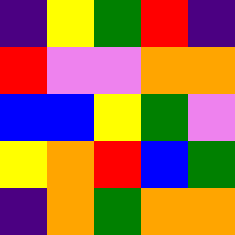[["indigo", "yellow", "green", "red", "indigo"], ["red", "violet", "violet", "orange", "orange"], ["blue", "blue", "yellow", "green", "violet"], ["yellow", "orange", "red", "blue", "green"], ["indigo", "orange", "green", "orange", "orange"]]